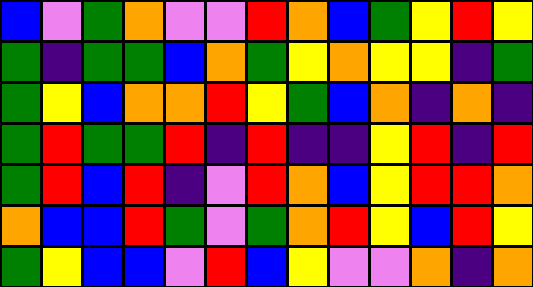[["blue", "violet", "green", "orange", "violet", "violet", "red", "orange", "blue", "green", "yellow", "red", "yellow"], ["green", "indigo", "green", "green", "blue", "orange", "green", "yellow", "orange", "yellow", "yellow", "indigo", "green"], ["green", "yellow", "blue", "orange", "orange", "red", "yellow", "green", "blue", "orange", "indigo", "orange", "indigo"], ["green", "red", "green", "green", "red", "indigo", "red", "indigo", "indigo", "yellow", "red", "indigo", "red"], ["green", "red", "blue", "red", "indigo", "violet", "red", "orange", "blue", "yellow", "red", "red", "orange"], ["orange", "blue", "blue", "red", "green", "violet", "green", "orange", "red", "yellow", "blue", "red", "yellow"], ["green", "yellow", "blue", "blue", "violet", "red", "blue", "yellow", "violet", "violet", "orange", "indigo", "orange"]]